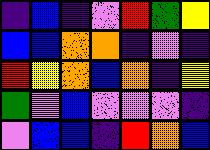[["indigo", "blue", "indigo", "violet", "red", "green", "yellow"], ["blue", "blue", "orange", "orange", "indigo", "violet", "indigo"], ["red", "yellow", "orange", "blue", "orange", "indigo", "yellow"], ["green", "violet", "blue", "violet", "violet", "violet", "indigo"], ["violet", "blue", "blue", "indigo", "red", "orange", "blue"]]